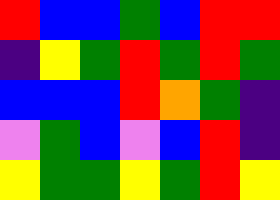[["red", "blue", "blue", "green", "blue", "red", "red"], ["indigo", "yellow", "green", "red", "green", "red", "green"], ["blue", "blue", "blue", "red", "orange", "green", "indigo"], ["violet", "green", "blue", "violet", "blue", "red", "indigo"], ["yellow", "green", "green", "yellow", "green", "red", "yellow"]]